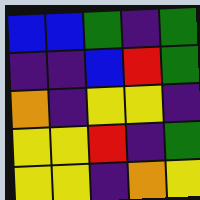[["blue", "blue", "green", "indigo", "green"], ["indigo", "indigo", "blue", "red", "green"], ["orange", "indigo", "yellow", "yellow", "indigo"], ["yellow", "yellow", "red", "indigo", "green"], ["yellow", "yellow", "indigo", "orange", "yellow"]]